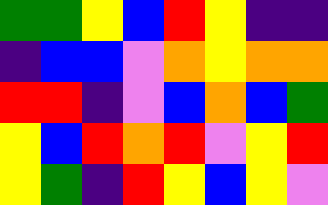[["green", "green", "yellow", "blue", "red", "yellow", "indigo", "indigo"], ["indigo", "blue", "blue", "violet", "orange", "yellow", "orange", "orange"], ["red", "red", "indigo", "violet", "blue", "orange", "blue", "green"], ["yellow", "blue", "red", "orange", "red", "violet", "yellow", "red"], ["yellow", "green", "indigo", "red", "yellow", "blue", "yellow", "violet"]]